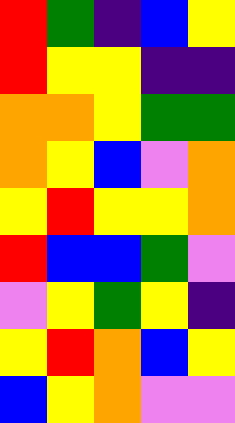[["red", "green", "indigo", "blue", "yellow"], ["red", "yellow", "yellow", "indigo", "indigo"], ["orange", "orange", "yellow", "green", "green"], ["orange", "yellow", "blue", "violet", "orange"], ["yellow", "red", "yellow", "yellow", "orange"], ["red", "blue", "blue", "green", "violet"], ["violet", "yellow", "green", "yellow", "indigo"], ["yellow", "red", "orange", "blue", "yellow"], ["blue", "yellow", "orange", "violet", "violet"]]